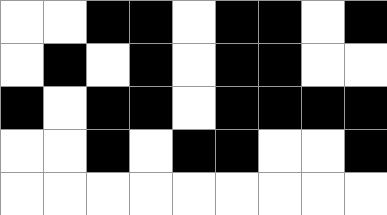[["white", "white", "black", "black", "white", "black", "black", "white", "black"], ["white", "black", "white", "black", "white", "black", "black", "white", "white"], ["black", "white", "black", "black", "white", "black", "black", "black", "black"], ["white", "white", "black", "white", "black", "black", "white", "white", "black"], ["white", "white", "white", "white", "white", "white", "white", "white", "white"]]